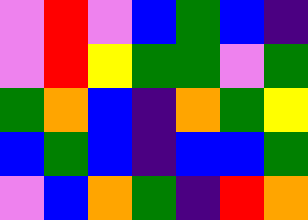[["violet", "red", "violet", "blue", "green", "blue", "indigo"], ["violet", "red", "yellow", "green", "green", "violet", "green"], ["green", "orange", "blue", "indigo", "orange", "green", "yellow"], ["blue", "green", "blue", "indigo", "blue", "blue", "green"], ["violet", "blue", "orange", "green", "indigo", "red", "orange"]]